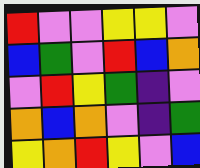[["red", "violet", "violet", "yellow", "yellow", "violet"], ["blue", "green", "violet", "red", "blue", "orange"], ["violet", "red", "yellow", "green", "indigo", "violet"], ["orange", "blue", "orange", "violet", "indigo", "green"], ["yellow", "orange", "red", "yellow", "violet", "blue"]]